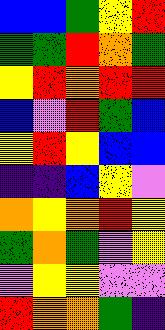[["blue", "blue", "green", "yellow", "red"], ["green", "green", "red", "orange", "green"], ["yellow", "red", "orange", "red", "red"], ["blue", "violet", "red", "green", "blue"], ["yellow", "red", "yellow", "blue", "blue"], ["indigo", "indigo", "blue", "yellow", "violet"], ["orange", "yellow", "orange", "red", "yellow"], ["green", "orange", "green", "violet", "yellow"], ["violet", "yellow", "yellow", "violet", "violet"], ["red", "orange", "orange", "green", "indigo"]]